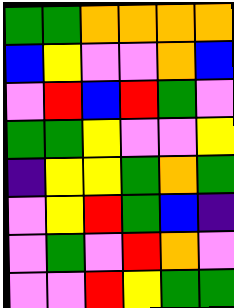[["green", "green", "orange", "orange", "orange", "orange"], ["blue", "yellow", "violet", "violet", "orange", "blue"], ["violet", "red", "blue", "red", "green", "violet"], ["green", "green", "yellow", "violet", "violet", "yellow"], ["indigo", "yellow", "yellow", "green", "orange", "green"], ["violet", "yellow", "red", "green", "blue", "indigo"], ["violet", "green", "violet", "red", "orange", "violet"], ["violet", "violet", "red", "yellow", "green", "green"]]